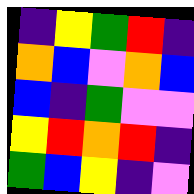[["indigo", "yellow", "green", "red", "indigo"], ["orange", "blue", "violet", "orange", "blue"], ["blue", "indigo", "green", "violet", "violet"], ["yellow", "red", "orange", "red", "indigo"], ["green", "blue", "yellow", "indigo", "violet"]]